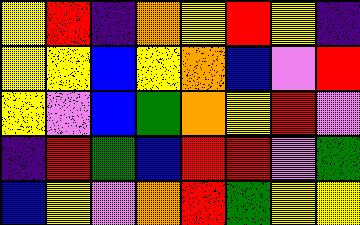[["yellow", "red", "indigo", "orange", "yellow", "red", "yellow", "indigo"], ["yellow", "yellow", "blue", "yellow", "orange", "blue", "violet", "red"], ["yellow", "violet", "blue", "green", "orange", "yellow", "red", "violet"], ["indigo", "red", "green", "blue", "red", "red", "violet", "green"], ["blue", "yellow", "violet", "orange", "red", "green", "yellow", "yellow"]]